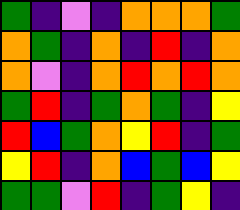[["green", "indigo", "violet", "indigo", "orange", "orange", "orange", "green"], ["orange", "green", "indigo", "orange", "indigo", "red", "indigo", "orange"], ["orange", "violet", "indigo", "orange", "red", "orange", "red", "orange"], ["green", "red", "indigo", "green", "orange", "green", "indigo", "yellow"], ["red", "blue", "green", "orange", "yellow", "red", "indigo", "green"], ["yellow", "red", "indigo", "orange", "blue", "green", "blue", "yellow"], ["green", "green", "violet", "red", "indigo", "green", "yellow", "indigo"]]